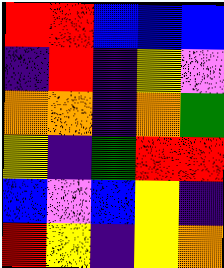[["red", "red", "blue", "blue", "blue"], ["indigo", "red", "indigo", "yellow", "violet"], ["orange", "orange", "indigo", "orange", "green"], ["yellow", "indigo", "green", "red", "red"], ["blue", "violet", "blue", "yellow", "indigo"], ["red", "yellow", "indigo", "yellow", "orange"]]